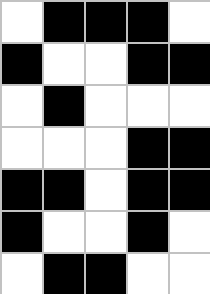[["white", "black", "black", "black", "white"], ["black", "white", "white", "black", "black"], ["white", "black", "white", "white", "white"], ["white", "white", "white", "black", "black"], ["black", "black", "white", "black", "black"], ["black", "white", "white", "black", "white"], ["white", "black", "black", "white", "white"]]